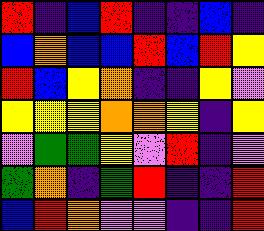[["red", "indigo", "blue", "red", "indigo", "indigo", "blue", "indigo"], ["blue", "orange", "blue", "blue", "red", "blue", "red", "yellow"], ["red", "blue", "yellow", "orange", "indigo", "indigo", "yellow", "violet"], ["yellow", "yellow", "yellow", "orange", "orange", "yellow", "indigo", "yellow"], ["violet", "green", "green", "yellow", "violet", "red", "indigo", "violet"], ["green", "orange", "indigo", "green", "red", "indigo", "indigo", "red"], ["blue", "red", "orange", "violet", "violet", "indigo", "indigo", "red"]]